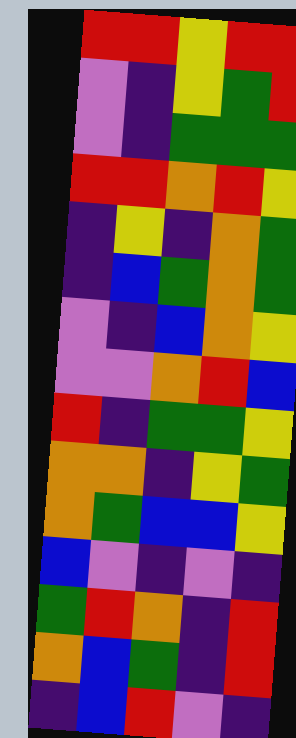[["red", "red", "yellow", "red", "red"], ["violet", "indigo", "yellow", "green", "red"], ["violet", "indigo", "green", "green", "green"], ["red", "red", "orange", "red", "yellow"], ["indigo", "yellow", "indigo", "orange", "green"], ["indigo", "blue", "green", "orange", "green"], ["violet", "indigo", "blue", "orange", "yellow"], ["violet", "violet", "orange", "red", "blue"], ["red", "indigo", "green", "green", "yellow"], ["orange", "orange", "indigo", "yellow", "green"], ["orange", "green", "blue", "blue", "yellow"], ["blue", "violet", "indigo", "violet", "indigo"], ["green", "red", "orange", "indigo", "red"], ["orange", "blue", "green", "indigo", "red"], ["indigo", "blue", "red", "violet", "indigo"]]